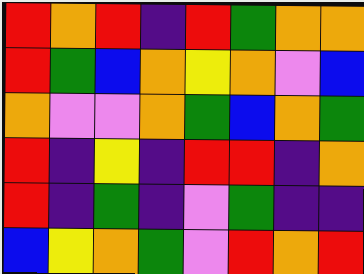[["red", "orange", "red", "indigo", "red", "green", "orange", "orange"], ["red", "green", "blue", "orange", "yellow", "orange", "violet", "blue"], ["orange", "violet", "violet", "orange", "green", "blue", "orange", "green"], ["red", "indigo", "yellow", "indigo", "red", "red", "indigo", "orange"], ["red", "indigo", "green", "indigo", "violet", "green", "indigo", "indigo"], ["blue", "yellow", "orange", "green", "violet", "red", "orange", "red"]]